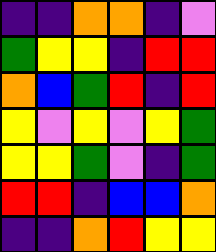[["indigo", "indigo", "orange", "orange", "indigo", "violet"], ["green", "yellow", "yellow", "indigo", "red", "red"], ["orange", "blue", "green", "red", "indigo", "red"], ["yellow", "violet", "yellow", "violet", "yellow", "green"], ["yellow", "yellow", "green", "violet", "indigo", "green"], ["red", "red", "indigo", "blue", "blue", "orange"], ["indigo", "indigo", "orange", "red", "yellow", "yellow"]]